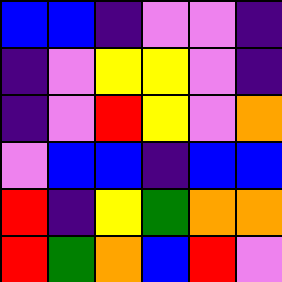[["blue", "blue", "indigo", "violet", "violet", "indigo"], ["indigo", "violet", "yellow", "yellow", "violet", "indigo"], ["indigo", "violet", "red", "yellow", "violet", "orange"], ["violet", "blue", "blue", "indigo", "blue", "blue"], ["red", "indigo", "yellow", "green", "orange", "orange"], ["red", "green", "orange", "blue", "red", "violet"]]